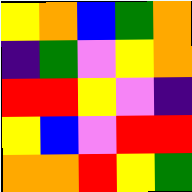[["yellow", "orange", "blue", "green", "orange"], ["indigo", "green", "violet", "yellow", "orange"], ["red", "red", "yellow", "violet", "indigo"], ["yellow", "blue", "violet", "red", "red"], ["orange", "orange", "red", "yellow", "green"]]